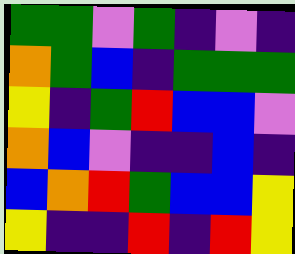[["green", "green", "violet", "green", "indigo", "violet", "indigo"], ["orange", "green", "blue", "indigo", "green", "green", "green"], ["yellow", "indigo", "green", "red", "blue", "blue", "violet"], ["orange", "blue", "violet", "indigo", "indigo", "blue", "indigo"], ["blue", "orange", "red", "green", "blue", "blue", "yellow"], ["yellow", "indigo", "indigo", "red", "indigo", "red", "yellow"]]